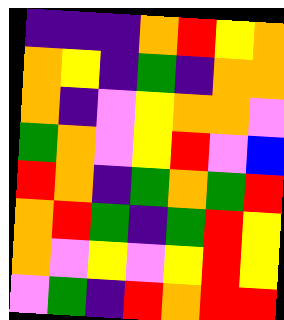[["indigo", "indigo", "indigo", "orange", "red", "yellow", "orange"], ["orange", "yellow", "indigo", "green", "indigo", "orange", "orange"], ["orange", "indigo", "violet", "yellow", "orange", "orange", "violet"], ["green", "orange", "violet", "yellow", "red", "violet", "blue"], ["red", "orange", "indigo", "green", "orange", "green", "red"], ["orange", "red", "green", "indigo", "green", "red", "yellow"], ["orange", "violet", "yellow", "violet", "yellow", "red", "yellow"], ["violet", "green", "indigo", "red", "orange", "red", "red"]]